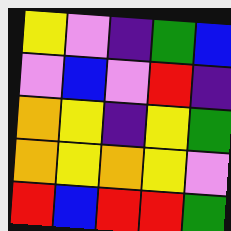[["yellow", "violet", "indigo", "green", "blue"], ["violet", "blue", "violet", "red", "indigo"], ["orange", "yellow", "indigo", "yellow", "green"], ["orange", "yellow", "orange", "yellow", "violet"], ["red", "blue", "red", "red", "green"]]